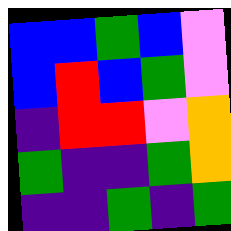[["blue", "blue", "green", "blue", "violet"], ["blue", "red", "blue", "green", "violet"], ["indigo", "red", "red", "violet", "orange"], ["green", "indigo", "indigo", "green", "orange"], ["indigo", "indigo", "green", "indigo", "green"]]